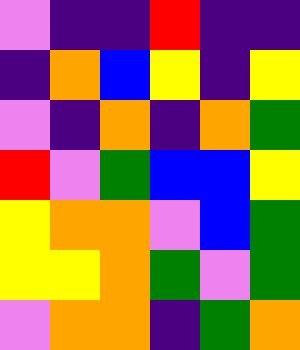[["violet", "indigo", "indigo", "red", "indigo", "indigo"], ["indigo", "orange", "blue", "yellow", "indigo", "yellow"], ["violet", "indigo", "orange", "indigo", "orange", "green"], ["red", "violet", "green", "blue", "blue", "yellow"], ["yellow", "orange", "orange", "violet", "blue", "green"], ["yellow", "yellow", "orange", "green", "violet", "green"], ["violet", "orange", "orange", "indigo", "green", "orange"]]